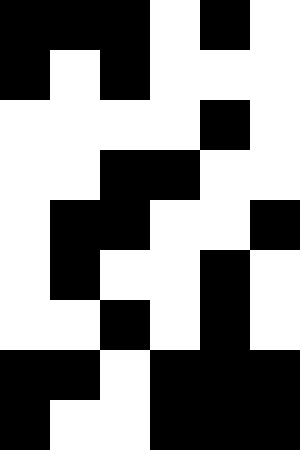[["black", "black", "black", "white", "black", "white"], ["black", "white", "black", "white", "white", "white"], ["white", "white", "white", "white", "black", "white"], ["white", "white", "black", "black", "white", "white"], ["white", "black", "black", "white", "white", "black"], ["white", "black", "white", "white", "black", "white"], ["white", "white", "black", "white", "black", "white"], ["black", "black", "white", "black", "black", "black"], ["black", "white", "white", "black", "black", "black"]]